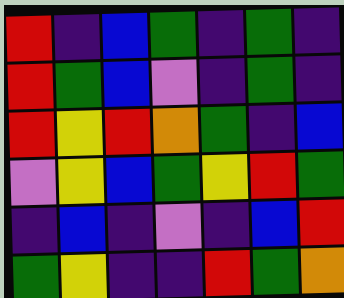[["red", "indigo", "blue", "green", "indigo", "green", "indigo"], ["red", "green", "blue", "violet", "indigo", "green", "indigo"], ["red", "yellow", "red", "orange", "green", "indigo", "blue"], ["violet", "yellow", "blue", "green", "yellow", "red", "green"], ["indigo", "blue", "indigo", "violet", "indigo", "blue", "red"], ["green", "yellow", "indigo", "indigo", "red", "green", "orange"]]